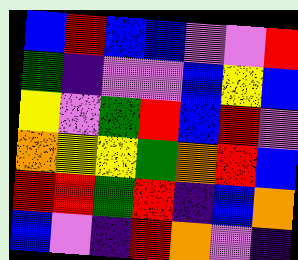[["blue", "red", "blue", "blue", "violet", "violet", "red"], ["green", "indigo", "violet", "violet", "blue", "yellow", "blue"], ["yellow", "violet", "green", "red", "blue", "red", "violet"], ["orange", "yellow", "yellow", "green", "orange", "red", "blue"], ["red", "red", "green", "red", "indigo", "blue", "orange"], ["blue", "violet", "indigo", "red", "orange", "violet", "indigo"]]